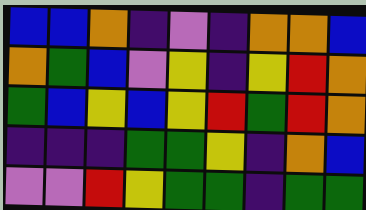[["blue", "blue", "orange", "indigo", "violet", "indigo", "orange", "orange", "blue"], ["orange", "green", "blue", "violet", "yellow", "indigo", "yellow", "red", "orange"], ["green", "blue", "yellow", "blue", "yellow", "red", "green", "red", "orange"], ["indigo", "indigo", "indigo", "green", "green", "yellow", "indigo", "orange", "blue"], ["violet", "violet", "red", "yellow", "green", "green", "indigo", "green", "green"]]